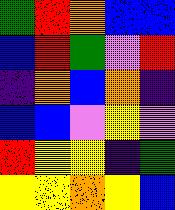[["green", "red", "orange", "blue", "blue"], ["blue", "red", "green", "violet", "red"], ["indigo", "orange", "blue", "orange", "indigo"], ["blue", "blue", "violet", "yellow", "violet"], ["red", "yellow", "yellow", "indigo", "green"], ["yellow", "yellow", "orange", "yellow", "blue"]]